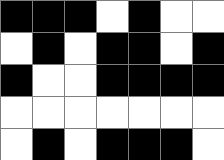[["black", "black", "black", "white", "black", "white", "white"], ["white", "black", "white", "black", "black", "white", "black"], ["black", "white", "white", "black", "black", "black", "black"], ["white", "white", "white", "white", "white", "white", "white"], ["white", "black", "white", "black", "black", "black", "white"]]